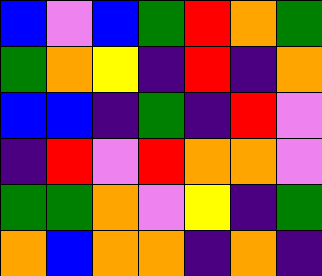[["blue", "violet", "blue", "green", "red", "orange", "green"], ["green", "orange", "yellow", "indigo", "red", "indigo", "orange"], ["blue", "blue", "indigo", "green", "indigo", "red", "violet"], ["indigo", "red", "violet", "red", "orange", "orange", "violet"], ["green", "green", "orange", "violet", "yellow", "indigo", "green"], ["orange", "blue", "orange", "orange", "indigo", "orange", "indigo"]]